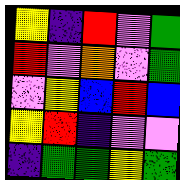[["yellow", "indigo", "red", "violet", "green"], ["red", "violet", "orange", "violet", "green"], ["violet", "yellow", "blue", "red", "blue"], ["yellow", "red", "indigo", "violet", "violet"], ["indigo", "green", "green", "yellow", "green"]]